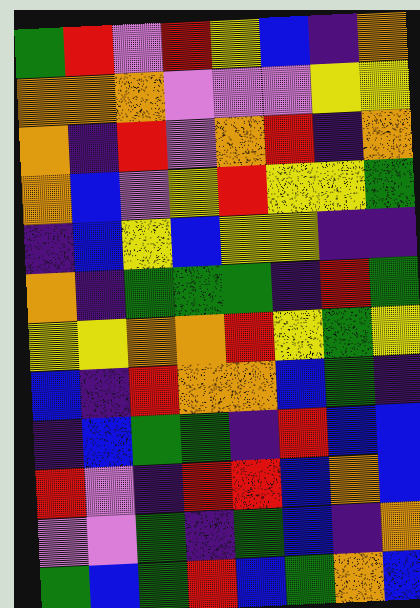[["green", "red", "violet", "red", "yellow", "blue", "indigo", "orange"], ["orange", "orange", "orange", "violet", "violet", "violet", "yellow", "yellow"], ["orange", "indigo", "red", "violet", "orange", "red", "indigo", "orange"], ["orange", "blue", "violet", "yellow", "red", "yellow", "yellow", "green"], ["indigo", "blue", "yellow", "blue", "yellow", "yellow", "indigo", "indigo"], ["orange", "indigo", "green", "green", "green", "indigo", "red", "green"], ["yellow", "yellow", "orange", "orange", "red", "yellow", "green", "yellow"], ["blue", "indigo", "red", "orange", "orange", "blue", "green", "indigo"], ["indigo", "blue", "green", "green", "indigo", "red", "blue", "blue"], ["red", "violet", "indigo", "red", "red", "blue", "orange", "blue"], ["violet", "violet", "green", "indigo", "green", "blue", "indigo", "orange"], ["green", "blue", "green", "red", "blue", "green", "orange", "blue"]]